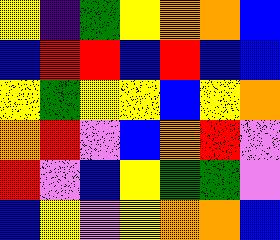[["yellow", "indigo", "green", "yellow", "orange", "orange", "blue"], ["blue", "red", "red", "blue", "red", "blue", "blue"], ["yellow", "green", "yellow", "yellow", "blue", "yellow", "orange"], ["orange", "red", "violet", "blue", "orange", "red", "violet"], ["red", "violet", "blue", "yellow", "green", "green", "violet"], ["blue", "yellow", "violet", "yellow", "orange", "orange", "blue"]]